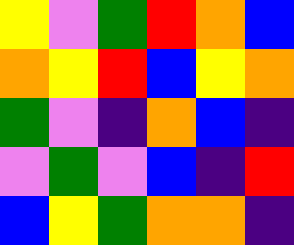[["yellow", "violet", "green", "red", "orange", "blue"], ["orange", "yellow", "red", "blue", "yellow", "orange"], ["green", "violet", "indigo", "orange", "blue", "indigo"], ["violet", "green", "violet", "blue", "indigo", "red"], ["blue", "yellow", "green", "orange", "orange", "indigo"]]